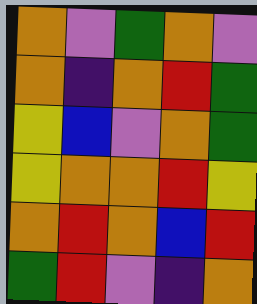[["orange", "violet", "green", "orange", "violet"], ["orange", "indigo", "orange", "red", "green"], ["yellow", "blue", "violet", "orange", "green"], ["yellow", "orange", "orange", "red", "yellow"], ["orange", "red", "orange", "blue", "red"], ["green", "red", "violet", "indigo", "orange"]]